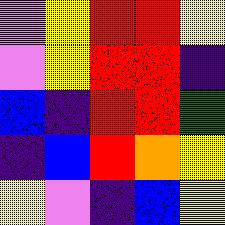[["violet", "yellow", "red", "red", "yellow"], ["violet", "yellow", "red", "red", "indigo"], ["blue", "indigo", "red", "red", "green"], ["indigo", "blue", "red", "orange", "yellow"], ["yellow", "violet", "indigo", "blue", "yellow"]]